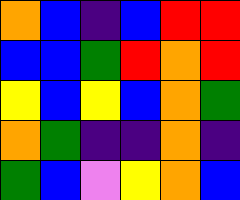[["orange", "blue", "indigo", "blue", "red", "red"], ["blue", "blue", "green", "red", "orange", "red"], ["yellow", "blue", "yellow", "blue", "orange", "green"], ["orange", "green", "indigo", "indigo", "orange", "indigo"], ["green", "blue", "violet", "yellow", "orange", "blue"]]